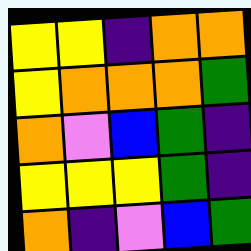[["yellow", "yellow", "indigo", "orange", "orange"], ["yellow", "orange", "orange", "orange", "green"], ["orange", "violet", "blue", "green", "indigo"], ["yellow", "yellow", "yellow", "green", "indigo"], ["orange", "indigo", "violet", "blue", "green"]]